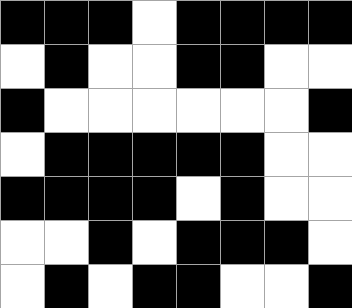[["black", "black", "black", "white", "black", "black", "black", "black"], ["white", "black", "white", "white", "black", "black", "white", "white"], ["black", "white", "white", "white", "white", "white", "white", "black"], ["white", "black", "black", "black", "black", "black", "white", "white"], ["black", "black", "black", "black", "white", "black", "white", "white"], ["white", "white", "black", "white", "black", "black", "black", "white"], ["white", "black", "white", "black", "black", "white", "white", "black"]]